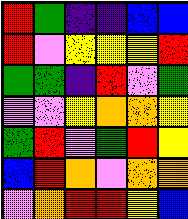[["red", "green", "indigo", "indigo", "blue", "blue"], ["red", "violet", "yellow", "yellow", "yellow", "red"], ["green", "green", "indigo", "red", "violet", "green"], ["violet", "violet", "yellow", "orange", "orange", "yellow"], ["green", "red", "violet", "green", "red", "yellow"], ["blue", "red", "orange", "violet", "orange", "orange"], ["violet", "orange", "red", "red", "yellow", "blue"]]